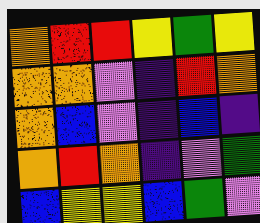[["orange", "red", "red", "yellow", "green", "yellow"], ["orange", "orange", "violet", "indigo", "red", "orange"], ["orange", "blue", "violet", "indigo", "blue", "indigo"], ["orange", "red", "orange", "indigo", "violet", "green"], ["blue", "yellow", "yellow", "blue", "green", "violet"]]